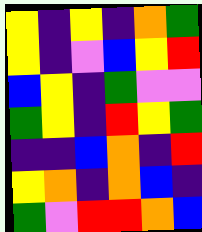[["yellow", "indigo", "yellow", "indigo", "orange", "green"], ["yellow", "indigo", "violet", "blue", "yellow", "red"], ["blue", "yellow", "indigo", "green", "violet", "violet"], ["green", "yellow", "indigo", "red", "yellow", "green"], ["indigo", "indigo", "blue", "orange", "indigo", "red"], ["yellow", "orange", "indigo", "orange", "blue", "indigo"], ["green", "violet", "red", "red", "orange", "blue"]]